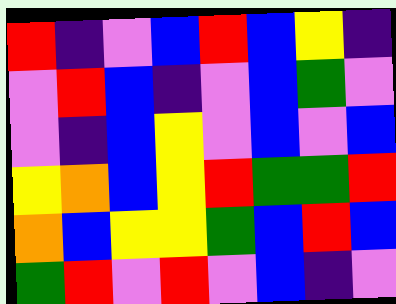[["red", "indigo", "violet", "blue", "red", "blue", "yellow", "indigo"], ["violet", "red", "blue", "indigo", "violet", "blue", "green", "violet"], ["violet", "indigo", "blue", "yellow", "violet", "blue", "violet", "blue"], ["yellow", "orange", "blue", "yellow", "red", "green", "green", "red"], ["orange", "blue", "yellow", "yellow", "green", "blue", "red", "blue"], ["green", "red", "violet", "red", "violet", "blue", "indigo", "violet"]]